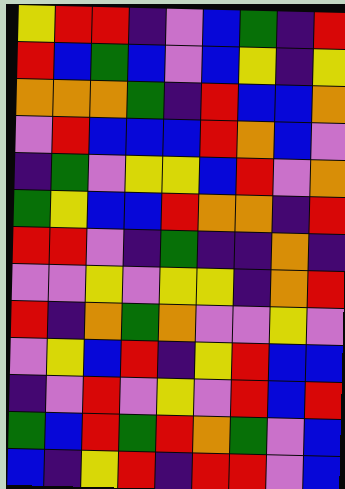[["yellow", "red", "red", "indigo", "violet", "blue", "green", "indigo", "red"], ["red", "blue", "green", "blue", "violet", "blue", "yellow", "indigo", "yellow"], ["orange", "orange", "orange", "green", "indigo", "red", "blue", "blue", "orange"], ["violet", "red", "blue", "blue", "blue", "red", "orange", "blue", "violet"], ["indigo", "green", "violet", "yellow", "yellow", "blue", "red", "violet", "orange"], ["green", "yellow", "blue", "blue", "red", "orange", "orange", "indigo", "red"], ["red", "red", "violet", "indigo", "green", "indigo", "indigo", "orange", "indigo"], ["violet", "violet", "yellow", "violet", "yellow", "yellow", "indigo", "orange", "red"], ["red", "indigo", "orange", "green", "orange", "violet", "violet", "yellow", "violet"], ["violet", "yellow", "blue", "red", "indigo", "yellow", "red", "blue", "blue"], ["indigo", "violet", "red", "violet", "yellow", "violet", "red", "blue", "red"], ["green", "blue", "red", "green", "red", "orange", "green", "violet", "blue"], ["blue", "indigo", "yellow", "red", "indigo", "red", "red", "violet", "blue"]]